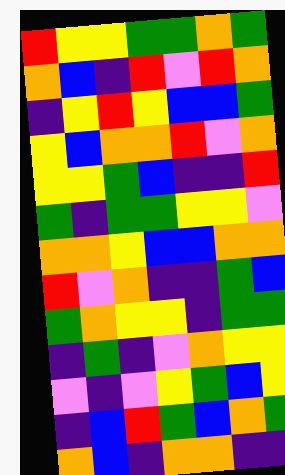[["red", "yellow", "yellow", "green", "green", "orange", "green"], ["orange", "blue", "indigo", "red", "violet", "red", "orange"], ["indigo", "yellow", "red", "yellow", "blue", "blue", "green"], ["yellow", "blue", "orange", "orange", "red", "violet", "orange"], ["yellow", "yellow", "green", "blue", "indigo", "indigo", "red"], ["green", "indigo", "green", "green", "yellow", "yellow", "violet"], ["orange", "orange", "yellow", "blue", "blue", "orange", "orange"], ["red", "violet", "orange", "indigo", "indigo", "green", "blue"], ["green", "orange", "yellow", "yellow", "indigo", "green", "green"], ["indigo", "green", "indigo", "violet", "orange", "yellow", "yellow"], ["violet", "indigo", "violet", "yellow", "green", "blue", "yellow"], ["indigo", "blue", "red", "green", "blue", "orange", "green"], ["orange", "blue", "indigo", "orange", "orange", "indigo", "indigo"]]